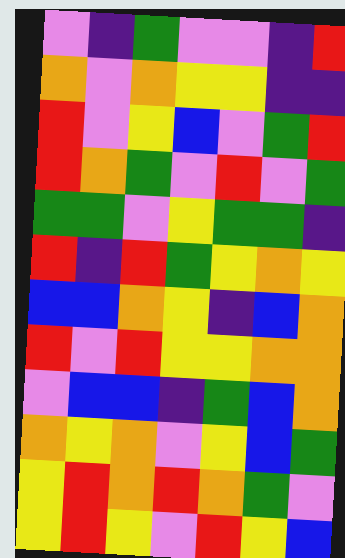[["violet", "indigo", "green", "violet", "violet", "indigo", "red"], ["orange", "violet", "orange", "yellow", "yellow", "indigo", "indigo"], ["red", "violet", "yellow", "blue", "violet", "green", "red"], ["red", "orange", "green", "violet", "red", "violet", "green"], ["green", "green", "violet", "yellow", "green", "green", "indigo"], ["red", "indigo", "red", "green", "yellow", "orange", "yellow"], ["blue", "blue", "orange", "yellow", "indigo", "blue", "orange"], ["red", "violet", "red", "yellow", "yellow", "orange", "orange"], ["violet", "blue", "blue", "indigo", "green", "blue", "orange"], ["orange", "yellow", "orange", "violet", "yellow", "blue", "green"], ["yellow", "red", "orange", "red", "orange", "green", "violet"], ["yellow", "red", "yellow", "violet", "red", "yellow", "blue"]]